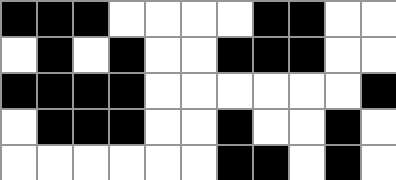[["black", "black", "black", "white", "white", "white", "white", "black", "black", "white", "white"], ["white", "black", "white", "black", "white", "white", "black", "black", "black", "white", "white"], ["black", "black", "black", "black", "white", "white", "white", "white", "white", "white", "black"], ["white", "black", "black", "black", "white", "white", "black", "white", "white", "black", "white"], ["white", "white", "white", "white", "white", "white", "black", "black", "white", "black", "white"]]